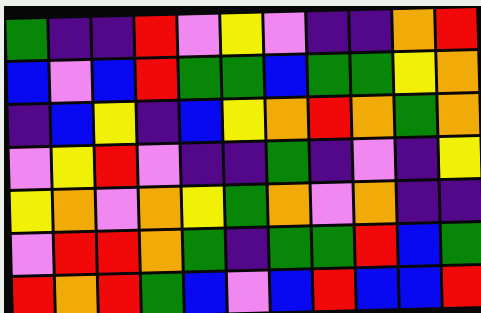[["green", "indigo", "indigo", "red", "violet", "yellow", "violet", "indigo", "indigo", "orange", "red"], ["blue", "violet", "blue", "red", "green", "green", "blue", "green", "green", "yellow", "orange"], ["indigo", "blue", "yellow", "indigo", "blue", "yellow", "orange", "red", "orange", "green", "orange"], ["violet", "yellow", "red", "violet", "indigo", "indigo", "green", "indigo", "violet", "indigo", "yellow"], ["yellow", "orange", "violet", "orange", "yellow", "green", "orange", "violet", "orange", "indigo", "indigo"], ["violet", "red", "red", "orange", "green", "indigo", "green", "green", "red", "blue", "green"], ["red", "orange", "red", "green", "blue", "violet", "blue", "red", "blue", "blue", "red"]]